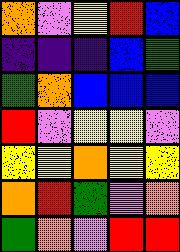[["orange", "violet", "yellow", "red", "blue"], ["indigo", "indigo", "indigo", "blue", "green"], ["green", "orange", "blue", "blue", "blue"], ["red", "violet", "yellow", "yellow", "violet"], ["yellow", "yellow", "orange", "yellow", "yellow"], ["orange", "red", "green", "violet", "orange"], ["green", "orange", "violet", "red", "red"]]